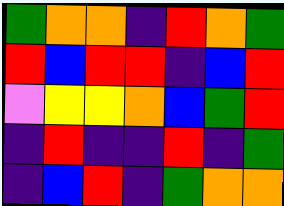[["green", "orange", "orange", "indigo", "red", "orange", "green"], ["red", "blue", "red", "red", "indigo", "blue", "red"], ["violet", "yellow", "yellow", "orange", "blue", "green", "red"], ["indigo", "red", "indigo", "indigo", "red", "indigo", "green"], ["indigo", "blue", "red", "indigo", "green", "orange", "orange"]]